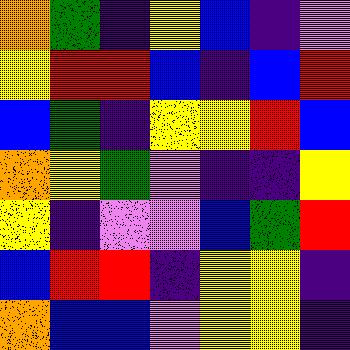[["orange", "green", "indigo", "yellow", "blue", "indigo", "violet"], ["yellow", "red", "red", "blue", "indigo", "blue", "red"], ["blue", "green", "indigo", "yellow", "yellow", "red", "blue"], ["orange", "yellow", "green", "violet", "indigo", "indigo", "yellow"], ["yellow", "indigo", "violet", "violet", "blue", "green", "red"], ["blue", "red", "red", "indigo", "yellow", "yellow", "indigo"], ["orange", "blue", "blue", "violet", "yellow", "yellow", "indigo"]]